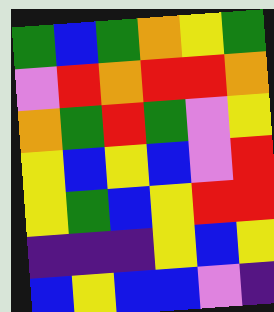[["green", "blue", "green", "orange", "yellow", "green"], ["violet", "red", "orange", "red", "red", "orange"], ["orange", "green", "red", "green", "violet", "yellow"], ["yellow", "blue", "yellow", "blue", "violet", "red"], ["yellow", "green", "blue", "yellow", "red", "red"], ["indigo", "indigo", "indigo", "yellow", "blue", "yellow"], ["blue", "yellow", "blue", "blue", "violet", "indigo"]]